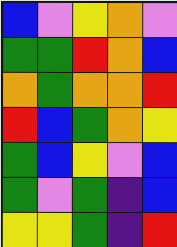[["blue", "violet", "yellow", "orange", "violet"], ["green", "green", "red", "orange", "blue"], ["orange", "green", "orange", "orange", "red"], ["red", "blue", "green", "orange", "yellow"], ["green", "blue", "yellow", "violet", "blue"], ["green", "violet", "green", "indigo", "blue"], ["yellow", "yellow", "green", "indigo", "red"]]